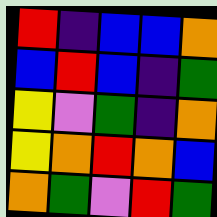[["red", "indigo", "blue", "blue", "orange"], ["blue", "red", "blue", "indigo", "green"], ["yellow", "violet", "green", "indigo", "orange"], ["yellow", "orange", "red", "orange", "blue"], ["orange", "green", "violet", "red", "green"]]